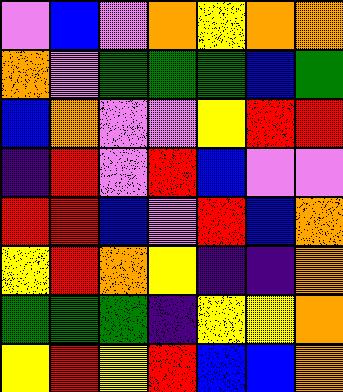[["violet", "blue", "violet", "orange", "yellow", "orange", "orange"], ["orange", "violet", "green", "green", "green", "blue", "green"], ["blue", "orange", "violet", "violet", "yellow", "red", "red"], ["indigo", "red", "violet", "red", "blue", "violet", "violet"], ["red", "red", "blue", "violet", "red", "blue", "orange"], ["yellow", "red", "orange", "yellow", "indigo", "indigo", "orange"], ["green", "green", "green", "indigo", "yellow", "yellow", "orange"], ["yellow", "red", "yellow", "red", "blue", "blue", "orange"]]